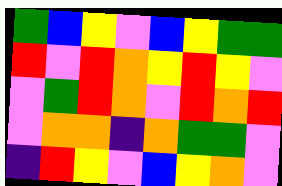[["green", "blue", "yellow", "violet", "blue", "yellow", "green", "green"], ["red", "violet", "red", "orange", "yellow", "red", "yellow", "violet"], ["violet", "green", "red", "orange", "violet", "red", "orange", "red"], ["violet", "orange", "orange", "indigo", "orange", "green", "green", "violet"], ["indigo", "red", "yellow", "violet", "blue", "yellow", "orange", "violet"]]